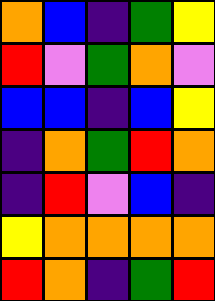[["orange", "blue", "indigo", "green", "yellow"], ["red", "violet", "green", "orange", "violet"], ["blue", "blue", "indigo", "blue", "yellow"], ["indigo", "orange", "green", "red", "orange"], ["indigo", "red", "violet", "blue", "indigo"], ["yellow", "orange", "orange", "orange", "orange"], ["red", "orange", "indigo", "green", "red"]]